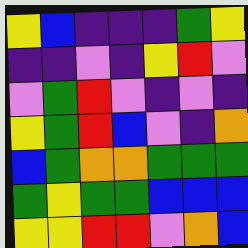[["yellow", "blue", "indigo", "indigo", "indigo", "green", "yellow"], ["indigo", "indigo", "violet", "indigo", "yellow", "red", "violet"], ["violet", "green", "red", "violet", "indigo", "violet", "indigo"], ["yellow", "green", "red", "blue", "violet", "indigo", "orange"], ["blue", "green", "orange", "orange", "green", "green", "green"], ["green", "yellow", "green", "green", "blue", "blue", "blue"], ["yellow", "yellow", "red", "red", "violet", "orange", "blue"]]